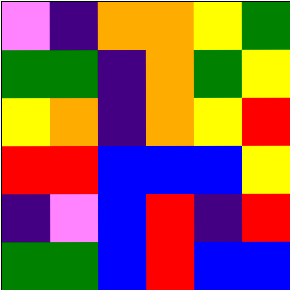[["violet", "indigo", "orange", "orange", "yellow", "green"], ["green", "green", "indigo", "orange", "green", "yellow"], ["yellow", "orange", "indigo", "orange", "yellow", "red"], ["red", "red", "blue", "blue", "blue", "yellow"], ["indigo", "violet", "blue", "red", "indigo", "red"], ["green", "green", "blue", "red", "blue", "blue"]]